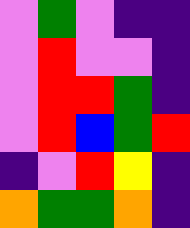[["violet", "green", "violet", "indigo", "indigo"], ["violet", "red", "violet", "violet", "indigo"], ["violet", "red", "red", "green", "indigo"], ["violet", "red", "blue", "green", "red"], ["indigo", "violet", "red", "yellow", "indigo"], ["orange", "green", "green", "orange", "indigo"]]